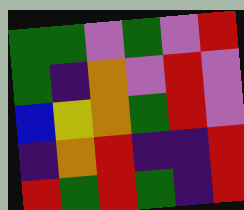[["green", "green", "violet", "green", "violet", "red"], ["green", "indigo", "orange", "violet", "red", "violet"], ["blue", "yellow", "orange", "green", "red", "violet"], ["indigo", "orange", "red", "indigo", "indigo", "red"], ["red", "green", "red", "green", "indigo", "red"]]